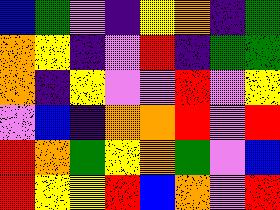[["blue", "green", "violet", "indigo", "yellow", "orange", "indigo", "green"], ["orange", "yellow", "indigo", "violet", "red", "indigo", "green", "green"], ["orange", "indigo", "yellow", "violet", "violet", "red", "violet", "yellow"], ["violet", "blue", "indigo", "orange", "orange", "red", "violet", "red"], ["red", "orange", "green", "yellow", "orange", "green", "violet", "blue"], ["red", "yellow", "yellow", "red", "blue", "orange", "violet", "red"]]